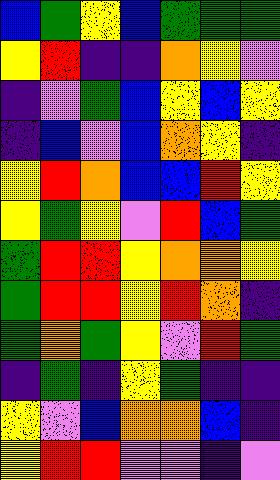[["blue", "green", "yellow", "blue", "green", "green", "green"], ["yellow", "red", "indigo", "indigo", "orange", "yellow", "violet"], ["indigo", "violet", "green", "blue", "yellow", "blue", "yellow"], ["indigo", "blue", "violet", "blue", "orange", "yellow", "indigo"], ["yellow", "red", "orange", "blue", "blue", "red", "yellow"], ["yellow", "green", "yellow", "violet", "red", "blue", "green"], ["green", "red", "red", "yellow", "orange", "orange", "yellow"], ["green", "red", "red", "yellow", "red", "orange", "indigo"], ["green", "orange", "green", "yellow", "violet", "red", "green"], ["indigo", "green", "indigo", "yellow", "green", "indigo", "indigo"], ["yellow", "violet", "blue", "orange", "orange", "blue", "indigo"], ["yellow", "red", "red", "violet", "violet", "indigo", "violet"]]